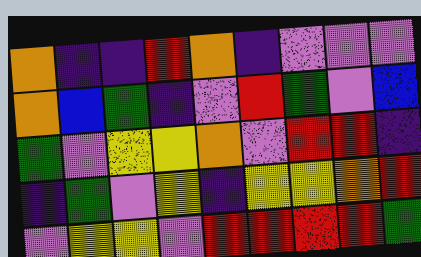[["orange", "indigo", "indigo", "red", "orange", "indigo", "violet", "violet", "violet"], ["orange", "blue", "green", "indigo", "violet", "red", "green", "violet", "blue"], ["green", "violet", "yellow", "yellow", "orange", "violet", "red", "red", "indigo"], ["indigo", "green", "violet", "yellow", "indigo", "yellow", "yellow", "orange", "red"], ["violet", "yellow", "yellow", "violet", "red", "red", "red", "red", "green"]]